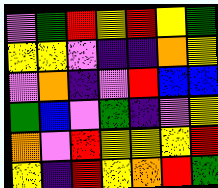[["violet", "green", "red", "yellow", "red", "yellow", "green"], ["yellow", "yellow", "violet", "indigo", "indigo", "orange", "yellow"], ["violet", "orange", "indigo", "violet", "red", "blue", "blue"], ["green", "blue", "violet", "green", "indigo", "violet", "yellow"], ["orange", "violet", "red", "yellow", "yellow", "yellow", "red"], ["yellow", "indigo", "red", "yellow", "orange", "red", "green"]]